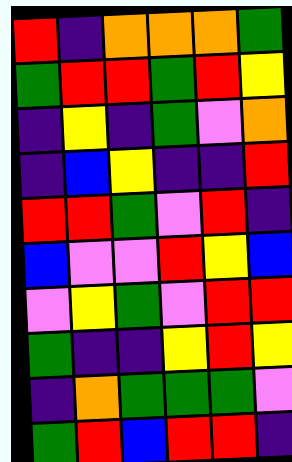[["red", "indigo", "orange", "orange", "orange", "green"], ["green", "red", "red", "green", "red", "yellow"], ["indigo", "yellow", "indigo", "green", "violet", "orange"], ["indigo", "blue", "yellow", "indigo", "indigo", "red"], ["red", "red", "green", "violet", "red", "indigo"], ["blue", "violet", "violet", "red", "yellow", "blue"], ["violet", "yellow", "green", "violet", "red", "red"], ["green", "indigo", "indigo", "yellow", "red", "yellow"], ["indigo", "orange", "green", "green", "green", "violet"], ["green", "red", "blue", "red", "red", "indigo"]]